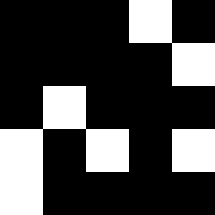[["black", "black", "black", "white", "black"], ["black", "black", "black", "black", "white"], ["black", "white", "black", "black", "black"], ["white", "black", "white", "black", "white"], ["white", "black", "black", "black", "black"]]